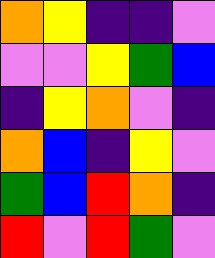[["orange", "yellow", "indigo", "indigo", "violet"], ["violet", "violet", "yellow", "green", "blue"], ["indigo", "yellow", "orange", "violet", "indigo"], ["orange", "blue", "indigo", "yellow", "violet"], ["green", "blue", "red", "orange", "indigo"], ["red", "violet", "red", "green", "violet"]]